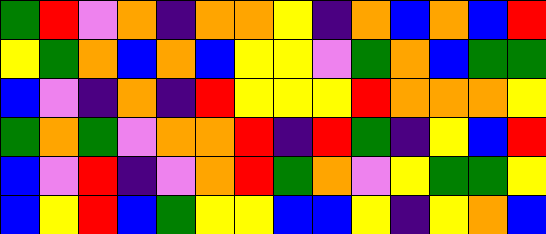[["green", "red", "violet", "orange", "indigo", "orange", "orange", "yellow", "indigo", "orange", "blue", "orange", "blue", "red"], ["yellow", "green", "orange", "blue", "orange", "blue", "yellow", "yellow", "violet", "green", "orange", "blue", "green", "green"], ["blue", "violet", "indigo", "orange", "indigo", "red", "yellow", "yellow", "yellow", "red", "orange", "orange", "orange", "yellow"], ["green", "orange", "green", "violet", "orange", "orange", "red", "indigo", "red", "green", "indigo", "yellow", "blue", "red"], ["blue", "violet", "red", "indigo", "violet", "orange", "red", "green", "orange", "violet", "yellow", "green", "green", "yellow"], ["blue", "yellow", "red", "blue", "green", "yellow", "yellow", "blue", "blue", "yellow", "indigo", "yellow", "orange", "blue"]]